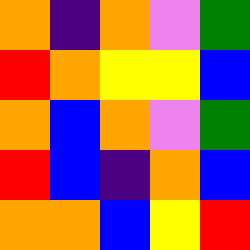[["orange", "indigo", "orange", "violet", "green"], ["red", "orange", "yellow", "yellow", "blue"], ["orange", "blue", "orange", "violet", "green"], ["red", "blue", "indigo", "orange", "blue"], ["orange", "orange", "blue", "yellow", "red"]]